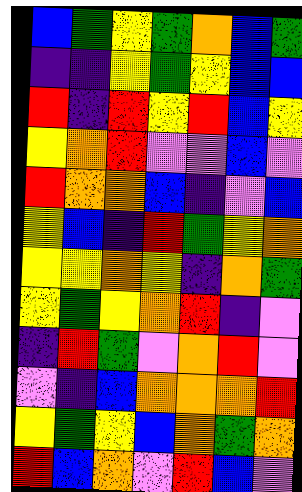[["blue", "green", "yellow", "green", "orange", "blue", "green"], ["indigo", "indigo", "yellow", "green", "yellow", "blue", "blue"], ["red", "indigo", "red", "yellow", "red", "blue", "yellow"], ["yellow", "orange", "red", "violet", "violet", "blue", "violet"], ["red", "orange", "orange", "blue", "indigo", "violet", "blue"], ["yellow", "blue", "indigo", "red", "green", "yellow", "orange"], ["yellow", "yellow", "orange", "yellow", "indigo", "orange", "green"], ["yellow", "green", "yellow", "orange", "red", "indigo", "violet"], ["indigo", "red", "green", "violet", "orange", "red", "violet"], ["violet", "indigo", "blue", "orange", "orange", "orange", "red"], ["yellow", "green", "yellow", "blue", "orange", "green", "orange"], ["red", "blue", "orange", "violet", "red", "blue", "violet"]]